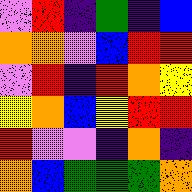[["violet", "red", "indigo", "green", "indigo", "blue"], ["orange", "orange", "violet", "blue", "red", "red"], ["violet", "red", "indigo", "red", "orange", "yellow"], ["yellow", "orange", "blue", "yellow", "red", "red"], ["red", "violet", "violet", "indigo", "orange", "indigo"], ["orange", "blue", "green", "green", "green", "orange"]]